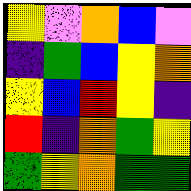[["yellow", "violet", "orange", "blue", "violet"], ["indigo", "green", "blue", "yellow", "orange"], ["yellow", "blue", "red", "yellow", "indigo"], ["red", "indigo", "orange", "green", "yellow"], ["green", "yellow", "orange", "green", "green"]]